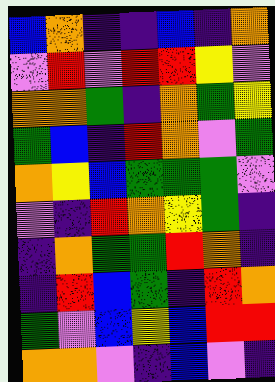[["blue", "orange", "indigo", "indigo", "blue", "indigo", "orange"], ["violet", "red", "violet", "red", "red", "yellow", "violet"], ["orange", "orange", "green", "indigo", "orange", "green", "yellow"], ["green", "blue", "indigo", "red", "orange", "violet", "green"], ["orange", "yellow", "blue", "green", "green", "green", "violet"], ["violet", "indigo", "red", "orange", "yellow", "green", "indigo"], ["indigo", "orange", "green", "green", "red", "orange", "indigo"], ["indigo", "red", "blue", "green", "indigo", "red", "orange"], ["green", "violet", "blue", "yellow", "blue", "red", "red"], ["orange", "orange", "violet", "indigo", "blue", "violet", "indigo"]]